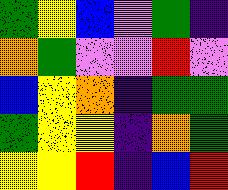[["green", "yellow", "blue", "violet", "green", "indigo"], ["orange", "green", "violet", "violet", "red", "violet"], ["blue", "yellow", "orange", "indigo", "green", "green"], ["green", "yellow", "yellow", "indigo", "orange", "green"], ["yellow", "yellow", "red", "indigo", "blue", "red"]]